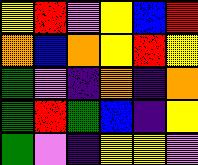[["yellow", "red", "violet", "yellow", "blue", "red"], ["orange", "blue", "orange", "yellow", "red", "yellow"], ["green", "violet", "indigo", "orange", "indigo", "orange"], ["green", "red", "green", "blue", "indigo", "yellow"], ["green", "violet", "indigo", "yellow", "yellow", "violet"]]